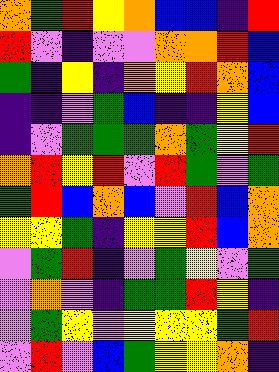[["orange", "green", "red", "yellow", "orange", "blue", "blue", "indigo", "red"], ["red", "violet", "indigo", "violet", "violet", "orange", "orange", "red", "blue"], ["green", "indigo", "yellow", "indigo", "orange", "yellow", "red", "orange", "blue"], ["indigo", "indigo", "violet", "green", "blue", "indigo", "indigo", "yellow", "blue"], ["indigo", "violet", "green", "green", "green", "orange", "green", "yellow", "red"], ["orange", "red", "yellow", "red", "violet", "red", "green", "violet", "green"], ["green", "red", "blue", "orange", "blue", "violet", "red", "blue", "orange"], ["yellow", "yellow", "green", "indigo", "yellow", "yellow", "red", "blue", "orange"], ["violet", "green", "red", "indigo", "violet", "green", "yellow", "violet", "green"], ["violet", "orange", "violet", "indigo", "green", "green", "red", "yellow", "indigo"], ["violet", "green", "yellow", "violet", "yellow", "yellow", "yellow", "green", "red"], ["violet", "red", "violet", "blue", "green", "yellow", "yellow", "orange", "indigo"]]